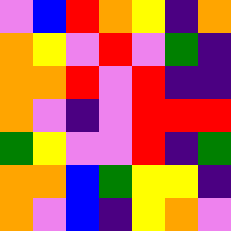[["violet", "blue", "red", "orange", "yellow", "indigo", "orange"], ["orange", "yellow", "violet", "red", "violet", "green", "indigo"], ["orange", "orange", "red", "violet", "red", "indigo", "indigo"], ["orange", "violet", "indigo", "violet", "red", "red", "red"], ["green", "yellow", "violet", "violet", "red", "indigo", "green"], ["orange", "orange", "blue", "green", "yellow", "yellow", "indigo"], ["orange", "violet", "blue", "indigo", "yellow", "orange", "violet"]]